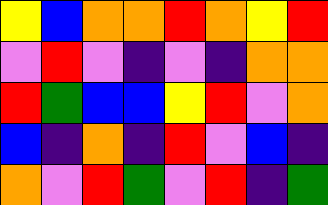[["yellow", "blue", "orange", "orange", "red", "orange", "yellow", "red"], ["violet", "red", "violet", "indigo", "violet", "indigo", "orange", "orange"], ["red", "green", "blue", "blue", "yellow", "red", "violet", "orange"], ["blue", "indigo", "orange", "indigo", "red", "violet", "blue", "indigo"], ["orange", "violet", "red", "green", "violet", "red", "indigo", "green"]]